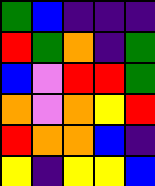[["green", "blue", "indigo", "indigo", "indigo"], ["red", "green", "orange", "indigo", "green"], ["blue", "violet", "red", "red", "green"], ["orange", "violet", "orange", "yellow", "red"], ["red", "orange", "orange", "blue", "indigo"], ["yellow", "indigo", "yellow", "yellow", "blue"]]